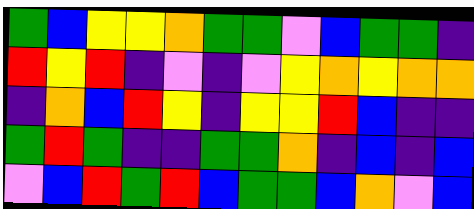[["green", "blue", "yellow", "yellow", "orange", "green", "green", "violet", "blue", "green", "green", "indigo"], ["red", "yellow", "red", "indigo", "violet", "indigo", "violet", "yellow", "orange", "yellow", "orange", "orange"], ["indigo", "orange", "blue", "red", "yellow", "indigo", "yellow", "yellow", "red", "blue", "indigo", "indigo"], ["green", "red", "green", "indigo", "indigo", "green", "green", "orange", "indigo", "blue", "indigo", "blue"], ["violet", "blue", "red", "green", "red", "blue", "green", "green", "blue", "orange", "violet", "blue"]]